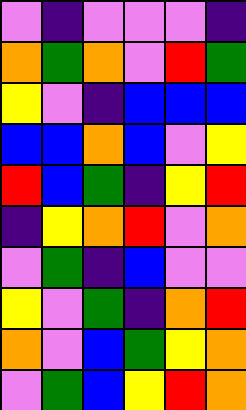[["violet", "indigo", "violet", "violet", "violet", "indigo"], ["orange", "green", "orange", "violet", "red", "green"], ["yellow", "violet", "indigo", "blue", "blue", "blue"], ["blue", "blue", "orange", "blue", "violet", "yellow"], ["red", "blue", "green", "indigo", "yellow", "red"], ["indigo", "yellow", "orange", "red", "violet", "orange"], ["violet", "green", "indigo", "blue", "violet", "violet"], ["yellow", "violet", "green", "indigo", "orange", "red"], ["orange", "violet", "blue", "green", "yellow", "orange"], ["violet", "green", "blue", "yellow", "red", "orange"]]